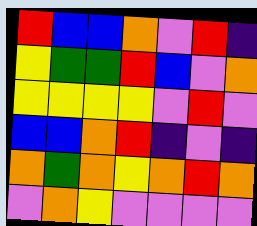[["red", "blue", "blue", "orange", "violet", "red", "indigo"], ["yellow", "green", "green", "red", "blue", "violet", "orange"], ["yellow", "yellow", "yellow", "yellow", "violet", "red", "violet"], ["blue", "blue", "orange", "red", "indigo", "violet", "indigo"], ["orange", "green", "orange", "yellow", "orange", "red", "orange"], ["violet", "orange", "yellow", "violet", "violet", "violet", "violet"]]